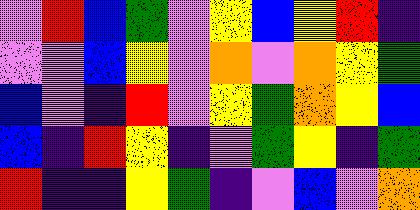[["violet", "red", "blue", "green", "violet", "yellow", "blue", "yellow", "red", "indigo"], ["violet", "violet", "blue", "yellow", "violet", "orange", "violet", "orange", "yellow", "green"], ["blue", "violet", "indigo", "red", "violet", "yellow", "green", "orange", "yellow", "blue"], ["blue", "indigo", "red", "yellow", "indigo", "violet", "green", "yellow", "indigo", "green"], ["red", "indigo", "indigo", "yellow", "green", "indigo", "violet", "blue", "violet", "orange"]]